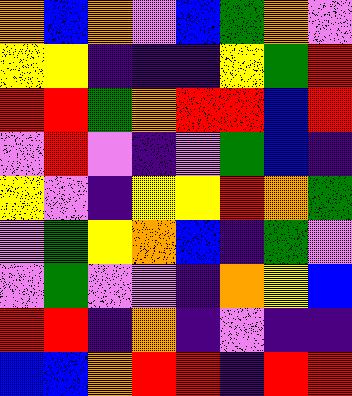[["orange", "blue", "orange", "violet", "blue", "green", "orange", "violet"], ["yellow", "yellow", "indigo", "indigo", "indigo", "yellow", "green", "red"], ["red", "red", "green", "orange", "red", "red", "blue", "red"], ["violet", "red", "violet", "indigo", "violet", "green", "blue", "indigo"], ["yellow", "violet", "indigo", "yellow", "yellow", "red", "orange", "green"], ["violet", "green", "yellow", "orange", "blue", "indigo", "green", "violet"], ["violet", "green", "violet", "violet", "indigo", "orange", "yellow", "blue"], ["red", "red", "indigo", "orange", "indigo", "violet", "indigo", "indigo"], ["blue", "blue", "orange", "red", "red", "indigo", "red", "red"]]